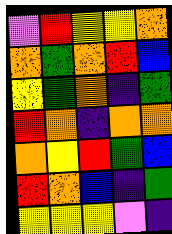[["violet", "red", "yellow", "yellow", "orange"], ["orange", "green", "orange", "red", "blue"], ["yellow", "green", "orange", "indigo", "green"], ["red", "orange", "indigo", "orange", "orange"], ["orange", "yellow", "red", "green", "blue"], ["red", "orange", "blue", "indigo", "green"], ["yellow", "yellow", "yellow", "violet", "indigo"]]